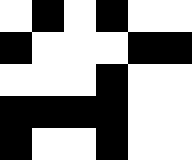[["white", "black", "white", "black", "white", "white"], ["black", "white", "white", "white", "black", "black"], ["white", "white", "white", "black", "white", "white"], ["black", "black", "black", "black", "white", "white"], ["black", "white", "white", "black", "white", "white"]]